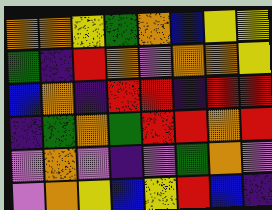[["orange", "orange", "yellow", "green", "orange", "blue", "yellow", "yellow"], ["green", "indigo", "red", "orange", "violet", "orange", "orange", "yellow"], ["blue", "orange", "indigo", "red", "red", "indigo", "red", "red"], ["indigo", "green", "orange", "green", "red", "red", "orange", "red"], ["violet", "orange", "violet", "indigo", "violet", "green", "orange", "violet"], ["violet", "orange", "yellow", "blue", "yellow", "red", "blue", "indigo"]]